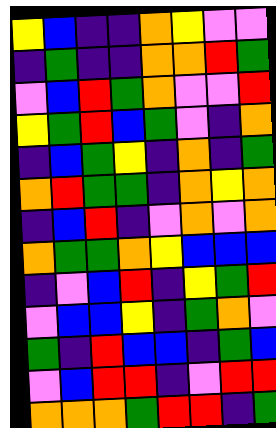[["yellow", "blue", "indigo", "indigo", "orange", "yellow", "violet", "violet"], ["indigo", "green", "indigo", "indigo", "orange", "orange", "red", "green"], ["violet", "blue", "red", "green", "orange", "violet", "violet", "red"], ["yellow", "green", "red", "blue", "green", "violet", "indigo", "orange"], ["indigo", "blue", "green", "yellow", "indigo", "orange", "indigo", "green"], ["orange", "red", "green", "green", "indigo", "orange", "yellow", "orange"], ["indigo", "blue", "red", "indigo", "violet", "orange", "violet", "orange"], ["orange", "green", "green", "orange", "yellow", "blue", "blue", "blue"], ["indigo", "violet", "blue", "red", "indigo", "yellow", "green", "red"], ["violet", "blue", "blue", "yellow", "indigo", "green", "orange", "violet"], ["green", "indigo", "red", "blue", "blue", "indigo", "green", "blue"], ["violet", "blue", "red", "red", "indigo", "violet", "red", "red"], ["orange", "orange", "orange", "green", "red", "red", "indigo", "green"]]